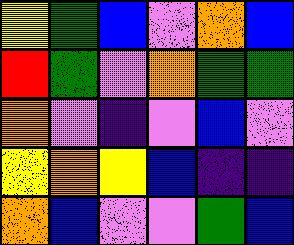[["yellow", "green", "blue", "violet", "orange", "blue"], ["red", "green", "violet", "orange", "green", "green"], ["orange", "violet", "indigo", "violet", "blue", "violet"], ["yellow", "orange", "yellow", "blue", "indigo", "indigo"], ["orange", "blue", "violet", "violet", "green", "blue"]]